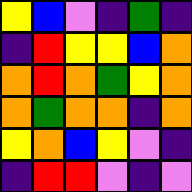[["yellow", "blue", "violet", "indigo", "green", "indigo"], ["indigo", "red", "yellow", "yellow", "blue", "orange"], ["orange", "red", "orange", "green", "yellow", "orange"], ["orange", "green", "orange", "orange", "indigo", "orange"], ["yellow", "orange", "blue", "yellow", "violet", "indigo"], ["indigo", "red", "red", "violet", "indigo", "violet"]]